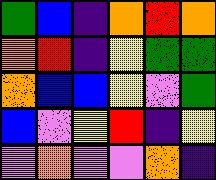[["green", "blue", "indigo", "orange", "red", "orange"], ["orange", "red", "indigo", "yellow", "green", "green"], ["orange", "blue", "blue", "yellow", "violet", "green"], ["blue", "violet", "yellow", "red", "indigo", "yellow"], ["violet", "orange", "violet", "violet", "orange", "indigo"]]